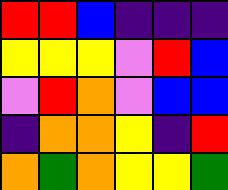[["red", "red", "blue", "indigo", "indigo", "indigo"], ["yellow", "yellow", "yellow", "violet", "red", "blue"], ["violet", "red", "orange", "violet", "blue", "blue"], ["indigo", "orange", "orange", "yellow", "indigo", "red"], ["orange", "green", "orange", "yellow", "yellow", "green"]]